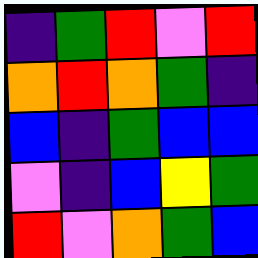[["indigo", "green", "red", "violet", "red"], ["orange", "red", "orange", "green", "indigo"], ["blue", "indigo", "green", "blue", "blue"], ["violet", "indigo", "blue", "yellow", "green"], ["red", "violet", "orange", "green", "blue"]]